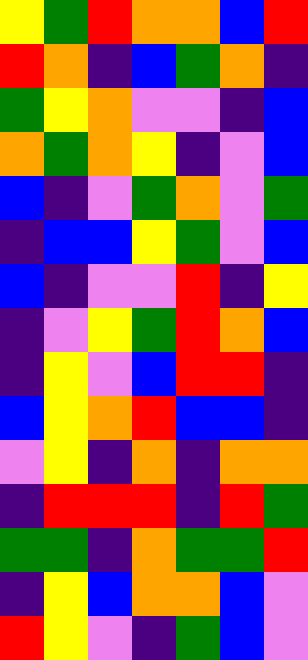[["yellow", "green", "red", "orange", "orange", "blue", "red"], ["red", "orange", "indigo", "blue", "green", "orange", "indigo"], ["green", "yellow", "orange", "violet", "violet", "indigo", "blue"], ["orange", "green", "orange", "yellow", "indigo", "violet", "blue"], ["blue", "indigo", "violet", "green", "orange", "violet", "green"], ["indigo", "blue", "blue", "yellow", "green", "violet", "blue"], ["blue", "indigo", "violet", "violet", "red", "indigo", "yellow"], ["indigo", "violet", "yellow", "green", "red", "orange", "blue"], ["indigo", "yellow", "violet", "blue", "red", "red", "indigo"], ["blue", "yellow", "orange", "red", "blue", "blue", "indigo"], ["violet", "yellow", "indigo", "orange", "indigo", "orange", "orange"], ["indigo", "red", "red", "red", "indigo", "red", "green"], ["green", "green", "indigo", "orange", "green", "green", "red"], ["indigo", "yellow", "blue", "orange", "orange", "blue", "violet"], ["red", "yellow", "violet", "indigo", "green", "blue", "violet"]]